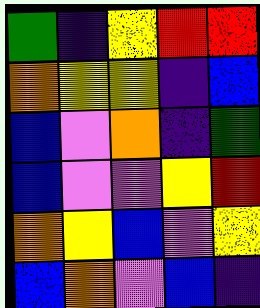[["green", "indigo", "yellow", "red", "red"], ["orange", "yellow", "yellow", "indigo", "blue"], ["blue", "violet", "orange", "indigo", "green"], ["blue", "violet", "violet", "yellow", "red"], ["orange", "yellow", "blue", "violet", "yellow"], ["blue", "orange", "violet", "blue", "indigo"]]